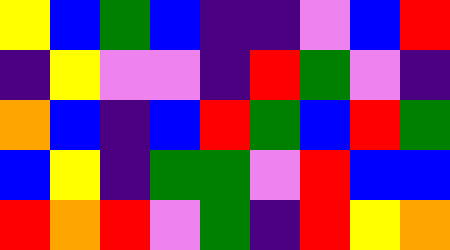[["yellow", "blue", "green", "blue", "indigo", "indigo", "violet", "blue", "red"], ["indigo", "yellow", "violet", "violet", "indigo", "red", "green", "violet", "indigo"], ["orange", "blue", "indigo", "blue", "red", "green", "blue", "red", "green"], ["blue", "yellow", "indigo", "green", "green", "violet", "red", "blue", "blue"], ["red", "orange", "red", "violet", "green", "indigo", "red", "yellow", "orange"]]